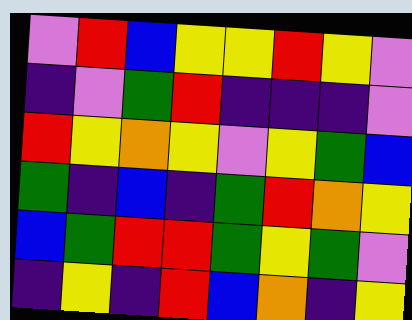[["violet", "red", "blue", "yellow", "yellow", "red", "yellow", "violet"], ["indigo", "violet", "green", "red", "indigo", "indigo", "indigo", "violet"], ["red", "yellow", "orange", "yellow", "violet", "yellow", "green", "blue"], ["green", "indigo", "blue", "indigo", "green", "red", "orange", "yellow"], ["blue", "green", "red", "red", "green", "yellow", "green", "violet"], ["indigo", "yellow", "indigo", "red", "blue", "orange", "indigo", "yellow"]]